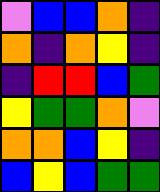[["violet", "blue", "blue", "orange", "indigo"], ["orange", "indigo", "orange", "yellow", "indigo"], ["indigo", "red", "red", "blue", "green"], ["yellow", "green", "green", "orange", "violet"], ["orange", "orange", "blue", "yellow", "indigo"], ["blue", "yellow", "blue", "green", "green"]]